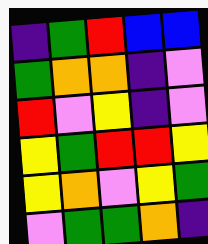[["indigo", "green", "red", "blue", "blue"], ["green", "orange", "orange", "indigo", "violet"], ["red", "violet", "yellow", "indigo", "violet"], ["yellow", "green", "red", "red", "yellow"], ["yellow", "orange", "violet", "yellow", "green"], ["violet", "green", "green", "orange", "indigo"]]